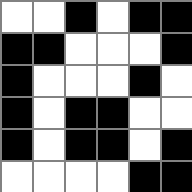[["white", "white", "black", "white", "black", "black"], ["black", "black", "white", "white", "white", "black"], ["black", "white", "white", "white", "black", "white"], ["black", "white", "black", "black", "white", "white"], ["black", "white", "black", "black", "white", "black"], ["white", "white", "white", "white", "black", "black"]]